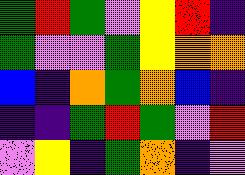[["green", "red", "green", "violet", "yellow", "red", "indigo"], ["green", "violet", "violet", "green", "yellow", "orange", "orange"], ["blue", "indigo", "orange", "green", "orange", "blue", "indigo"], ["indigo", "indigo", "green", "red", "green", "violet", "red"], ["violet", "yellow", "indigo", "green", "orange", "indigo", "violet"]]